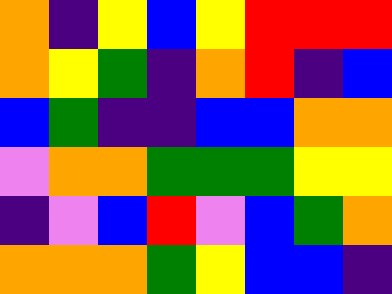[["orange", "indigo", "yellow", "blue", "yellow", "red", "red", "red"], ["orange", "yellow", "green", "indigo", "orange", "red", "indigo", "blue"], ["blue", "green", "indigo", "indigo", "blue", "blue", "orange", "orange"], ["violet", "orange", "orange", "green", "green", "green", "yellow", "yellow"], ["indigo", "violet", "blue", "red", "violet", "blue", "green", "orange"], ["orange", "orange", "orange", "green", "yellow", "blue", "blue", "indigo"]]